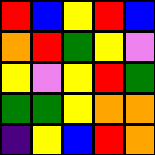[["red", "blue", "yellow", "red", "blue"], ["orange", "red", "green", "yellow", "violet"], ["yellow", "violet", "yellow", "red", "green"], ["green", "green", "yellow", "orange", "orange"], ["indigo", "yellow", "blue", "red", "orange"]]